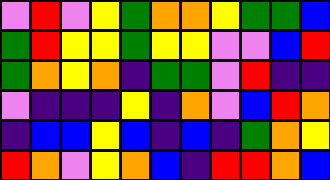[["violet", "red", "violet", "yellow", "green", "orange", "orange", "yellow", "green", "green", "blue"], ["green", "red", "yellow", "yellow", "green", "yellow", "yellow", "violet", "violet", "blue", "red"], ["green", "orange", "yellow", "orange", "indigo", "green", "green", "violet", "red", "indigo", "indigo"], ["violet", "indigo", "indigo", "indigo", "yellow", "indigo", "orange", "violet", "blue", "red", "orange"], ["indigo", "blue", "blue", "yellow", "blue", "indigo", "blue", "indigo", "green", "orange", "yellow"], ["red", "orange", "violet", "yellow", "orange", "blue", "indigo", "red", "red", "orange", "blue"]]